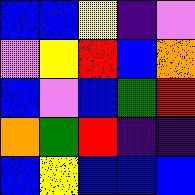[["blue", "blue", "yellow", "indigo", "violet"], ["violet", "yellow", "red", "blue", "orange"], ["blue", "violet", "blue", "green", "red"], ["orange", "green", "red", "indigo", "indigo"], ["blue", "yellow", "blue", "blue", "blue"]]